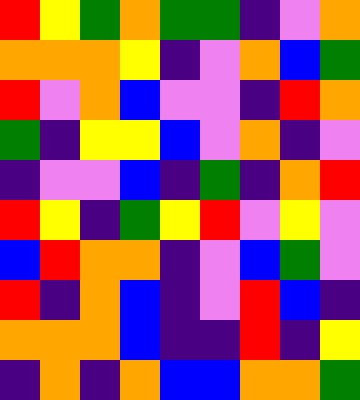[["red", "yellow", "green", "orange", "green", "green", "indigo", "violet", "orange"], ["orange", "orange", "orange", "yellow", "indigo", "violet", "orange", "blue", "green"], ["red", "violet", "orange", "blue", "violet", "violet", "indigo", "red", "orange"], ["green", "indigo", "yellow", "yellow", "blue", "violet", "orange", "indigo", "violet"], ["indigo", "violet", "violet", "blue", "indigo", "green", "indigo", "orange", "red"], ["red", "yellow", "indigo", "green", "yellow", "red", "violet", "yellow", "violet"], ["blue", "red", "orange", "orange", "indigo", "violet", "blue", "green", "violet"], ["red", "indigo", "orange", "blue", "indigo", "violet", "red", "blue", "indigo"], ["orange", "orange", "orange", "blue", "indigo", "indigo", "red", "indigo", "yellow"], ["indigo", "orange", "indigo", "orange", "blue", "blue", "orange", "orange", "green"]]